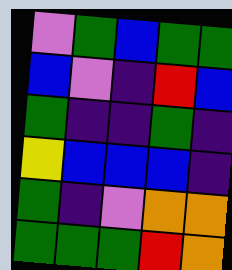[["violet", "green", "blue", "green", "green"], ["blue", "violet", "indigo", "red", "blue"], ["green", "indigo", "indigo", "green", "indigo"], ["yellow", "blue", "blue", "blue", "indigo"], ["green", "indigo", "violet", "orange", "orange"], ["green", "green", "green", "red", "orange"]]